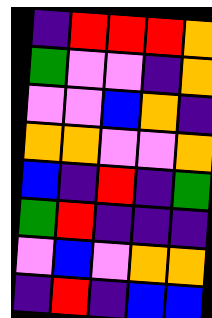[["indigo", "red", "red", "red", "orange"], ["green", "violet", "violet", "indigo", "orange"], ["violet", "violet", "blue", "orange", "indigo"], ["orange", "orange", "violet", "violet", "orange"], ["blue", "indigo", "red", "indigo", "green"], ["green", "red", "indigo", "indigo", "indigo"], ["violet", "blue", "violet", "orange", "orange"], ["indigo", "red", "indigo", "blue", "blue"]]